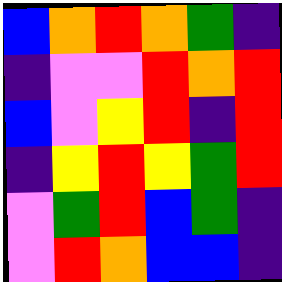[["blue", "orange", "red", "orange", "green", "indigo"], ["indigo", "violet", "violet", "red", "orange", "red"], ["blue", "violet", "yellow", "red", "indigo", "red"], ["indigo", "yellow", "red", "yellow", "green", "red"], ["violet", "green", "red", "blue", "green", "indigo"], ["violet", "red", "orange", "blue", "blue", "indigo"]]